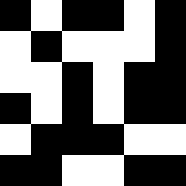[["black", "white", "black", "black", "white", "black"], ["white", "black", "white", "white", "white", "black"], ["white", "white", "black", "white", "black", "black"], ["black", "white", "black", "white", "black", "black"], ["white", "black", "black", "black", "white", "white"], ["black", "black", "white", "white", "black", "black"]]